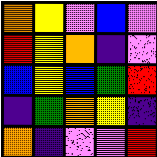[["orange", "yellow", "violet", "blue", "violet"], ["red", "yellow", "orange", "indigo", "violet"], ["blue", "yellow", "blue", "green", "red"], ["indigo", "green", "orange", "yellow", "indigo"], ["orange", "indigo", "violet", "violet", "red"]]